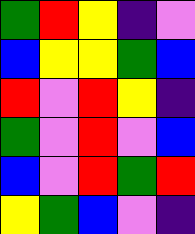[["green", "red", "yellow", "indigo", "violet"], ["blue", "yellow", "yellow", "green", "blue"], ["red", "violet", "red", "yellow", "indigo"], ["green", "violet", "red", "violet", "blue"], ["blue", "violet", "red", "green", "red"], ["yellow", "green", "blue", "violet", "indigo"]]